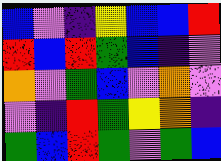[["blue", "violet", "indigo", "yellow", "blue", "blue", "red"], ["red", "blue", "red", "green", "blue", "indigo", "violet"], ["orange", "violet", "green", "blue", "violet", "orange", "violet"], ["violet", "indigo", "red", "green", "yellow", "orange", "indigo"], ["green", "blue", "red", "green", "violet", "green", "blue"]]